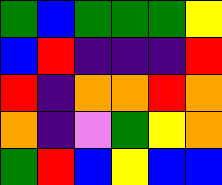[["green", "blue", "green", "green", "green", "yellow"], ["blue", "red", "indigo", "indigo", "indigo", "red"], ["red", "indigo", "orange", "orange", "red", "orange"], ["orange", "indigo", "violet", "green", "yellow", "orange"], ["green", "red", "blue", "yellow", "blue", "blue"]]